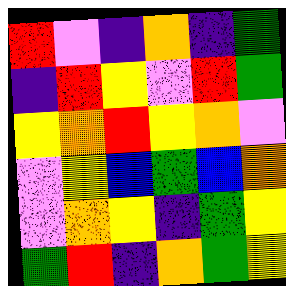[["red", "violet", "indigo", "orange", "indigo", "green"], ["indigo", "red", "yellow", "violet", "red", "green"], ["yellow", "orange", "red", "yellow", "orange", "violet"], ["violet", "yellow", "blue", "green", "blue", "orange"], ["violet", "orange", "yellow", "indigo", "green", "yellow"], ["green", "red", "indigo", "orange", "green", "yellow"]]